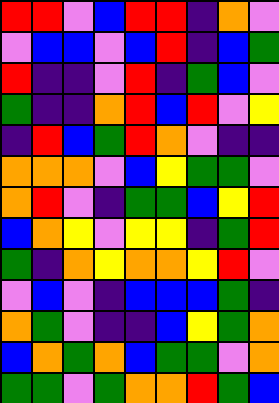[["red", "red", "violet", "blue", "red", "red", "indigo", "orange", "violet"], ["violet", "blue", "blue", "violet", "blue", "red", "indigo", "blue", "green"], ["red", "indigo", "indigo", "violet", "red", "indigo", "green", "blue", "violet"], ["green", "indigo", "indigo", "orange", "red", "blue", "red", "violet", "yellow"], ["indigo", "red", "blue", "green", "red", "orange", "violet", "indigo", "indigo"], ["orange", "orange", "orange", "violet", "blue", "yellow", "green", "green", "violet"], ["orange", "red", "violet", "indigo", "green", "green", "blue", "yellow", "red"], ["blue", "orange", "yellow", "violet", "yellow", "yellow", "indigo", "green", "red"], ["green", "indigo", "orange", "yellow", "orange", "orange", "yellow", "red", "violet"], ["violet", "blue", "violet", "indigo", "blue", "blue", "blue", "green", "indigo"], ["orange", "green", "violet", "indigo", "indigo", "blue", "yellow", "green", "orange"], ["blue", "orange", "green", "orange", "blue", "green", "green", "violet", "orange"], ["green", "green", "violet", "green", "orange", "orange", "red", "green", "blue"]]